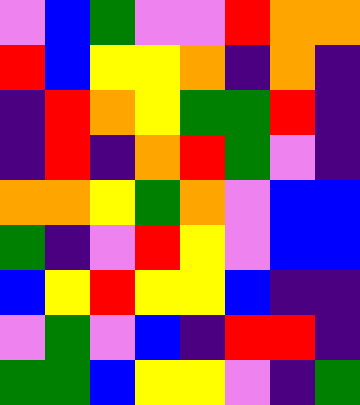[["violet", "blue", "green", "violet", "violet", "red", "orange", "orange"], ["red", "blue", "yellow", "yellow", "orange", "indigo", "orange", "indigo"], ["indigo", "red", "orange", "yellow", "green", "green", "red", "indigo"], ["indigo", "red", "indigo", "orange", "red", "green", "violet", "indigo"], ["orange", "orange", "yellow", "green", "orange", "violet", "blue", "blue"], ["green", "indigo", "violet", "red", "yellow", "violet", "blue", "blue"], ["blue", "yellow", "red", "yellow", "yellow", "blue", "indigo", "indigo"], ["violet", "green", "violet", "blue", "indigo", "red", "red", "indigo"], ["green", "green", "blue", "yellow", "yellow", "violet", "indigo", "green"]]